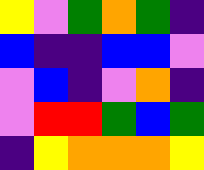[["yellow", "violet", "green", "orange", "green", "indigo"], ["blue", "indigo", "indigo", "blue", "blue", "violet"], ["violet", "blue", "indigo", "violet", "orange", "indigo"], ["violet", "red", "red", "green", "blue", "green"], ["indigo", "yellow", "orange", "orange", "orange", "yellow"]]